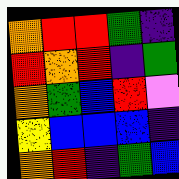[["orange", "red", "red", "green", "indigo"], ["red", "orange", "red", "indigo", "green"], ["orange", "green", "blue", "red", "violet"], ["yellow", "blue", "blue", "blue", "indigo"], ["orange", "red", "indigo", "green", "blue"]]